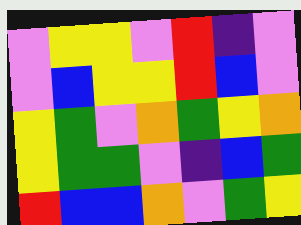[["violet", "yellow", "yellow", "violet", "red", "indigo", "violet"], ["violet", "blue", "yellow", "yellow", "red", "blue", "violet"], ["yellow", "green", "violet", "orange", "green", "yellow", "orange"], ["yellow", "green", "green", "violet", "indigo", "blue", "green"], ["red", "blue", "blue", "orange", "violet", "green", "yellow"]]